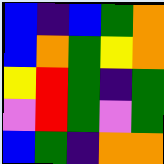[["blue", "indigo", "blue", "green", "orange"], ["blue", "orange", "green", "yellow", "orange"], ["yellow", "red", "green", "indigo", "green"], ["violet", "red", "green", "violet", "green"], ["blue", "green", "indigo", "orange", "orange"]]